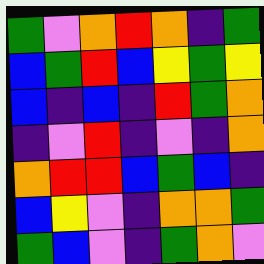[["green", "violet", "orange", "red", "orange", "indigo", "green"], ["blue", "green", "red", "blue", "yellow", "green", "yellow"], ["blue", "indigo", "blue", "indigo", "red", "green", "orange"], ["indigo", "violet", "red", "indigo", "violet", "indigo", "orange"], ["orange", "red", "red", "blue", "green", "blue", "indigo"], ["blue", "yellow", "violet", "indigo", "orange", "orange", "green"], ["green", "blue", "violet", "indigo", "green", "orange", "violet"]]